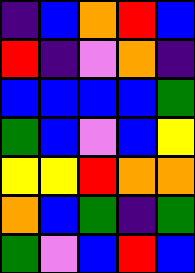[["indigo", "blue", "orange", "red", "blue"], ["red", "indigo", "violet", "orange", "indigo"], ["blue", "blue", "blue", "blue", "green"], ["green", "blue", "violet", "blue", "yellow"], ["yellow", "yellow", "red", "orange", "orange"], ["orange", "blue", "green", "indigo", "green"], ["green", "violet", "blue", "red", "blue"]]